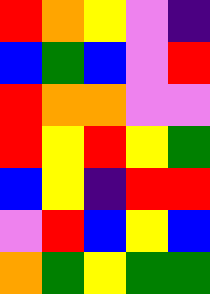[["red", "orange", "yellow", "violet", "indigo"], ["blue", "green", "blue", "violet", "red"], ["red", "orange", "orange", "violet", "violet"], ["red", "yellow", "red", "yellow", "green"], ["blue", "yellow", "indigo", "red", "red"], ["violet", "red", "blue", "yellow", "blue"], ["orange", "green", "yellow", "green", "green"]]